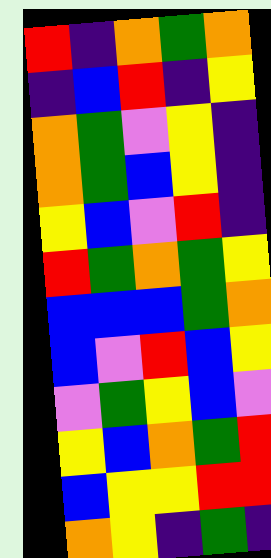[["red", "indigo", "orange", "green", "orange"], ["indigo", "blue", "red", "indigo", "yellow"], ["orange", "green", "violet", "yellow", "indigo"], ["orange", "green", "blue", "yellow", "indigo"], ["yellow", "blue", "violet", "red", "indigo"], ["red", "green", "orange", "green", "yellow"], ["blue", "blue", "blue", "green", "orange"], ["blue", "violet", "red", "blue", "yellow"], ["violet", "green", "yellow", "blue", "violet"], ["yellow", "blue", "orange", "green", "red"], ["blue", "yellow", "yellow", "red", "red"], ["orange", "yellow", "indigo", "green", "indigo"]]